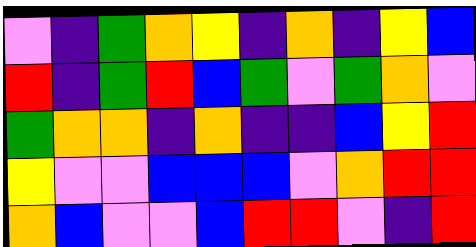[["violet", "indigo", "green", "orange", "yellow", "indigo", "orange", "indigo", "yellow", "blue"], ["red", "indigo", "green", "red", "blue", "green", "violet", "green", "orange", "violet"], ["green", "orange", "orange", "indigo", "orange", "indigo", "indigo", "blue", "yellow", "red"], ["yellow", "violet", "violet", "blue", "blue", "blue", "violet", "orange", "red", "red"], ["orange", "blue", "violet", "violet", "blue", "red", "red", "violet", "indigo", "red"]]